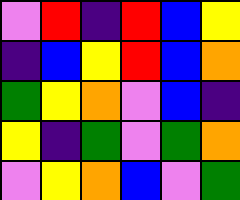[["violet", "red", "indigo", "red", "blue", "yellow"], ["indigo", "blue", "yellow", "red", "blue", "orange"], ["green", "yellow", "orange", "violet", "blue", "indigo"], ["yellow", "indigo", "green", "violet", "green", "orange"], ["violet", "yellow", "orange", "blue", "violet", "green"]]